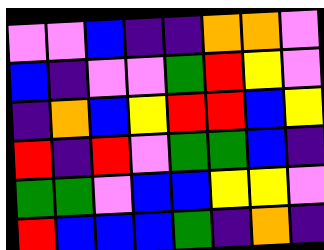[["violet", "violet", "blue", "indigo", "indigo", "orange", "orange", "violet"], ["blue", "indigo", "violet", "violet", "green", "red", "yellow", "violet"], ["indigo", "orange", "blue", "yellow", "red", "red", "blue", "yellow"], ["red", "indigo", "red", "violet", "green", "green", "blue", "indigo"], ["green", "green", "violet", "blue", "blue", "yellow", "yellow", "violet"], ["red", "blue", "blue", "blue", "green", "indigo", "orange", "indigo"]]